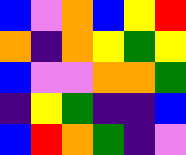[["blue", "violet", "orange", "blue", "yellow", "red"], ["orange", "indigo", "orange", "yellow", "green", "yellow"], ["blue", "violet", "violet", "orange", "orange", "green"], ["indigo", "yellow", "green", "indigo", "indigo", "blue"], ["blue", "red", "orange", "green", "indigo", "violet"]]